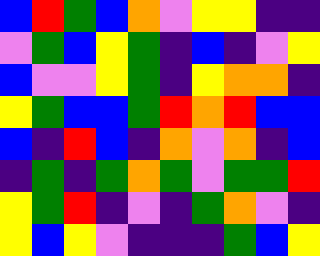[["blue", "red", "green", "blue", "orange", "violet", "yellow", "yellow", "indigo", "indigo"], ["violet", "green", "blue", "yellow", "green", "indigo", "blue", "indigo", "violet", "yellow"], ["blue", "violet", "violet", "yellow", "green", "indigo", "yellow", "orange", "orange", "indigo"], ["yellow", "green", "blue", "blue", "green", "red", "orange", "red", "blue", "blue"], ["blue", "indigo", "red", "blue", "indigo", "orange", "violet", "orange", "indigo", "blue"], ["indigo", "green", "indigo", "green", "orange", "green", "violet", "green", "green", "red"], ["yellow", "green", "red", "indigo", "violet", "indigo", "green", "orange", "violet", "indigo"], ["yellow", "blue", "yellow", "violet", "indigo", "indigo", "indigo", "green", "blue", "yellow"]]